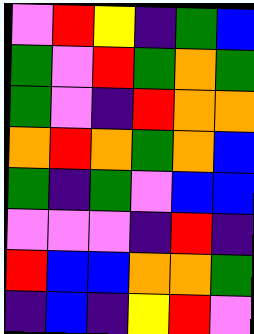[["violet", "red", "yellow", "indigo", "green", "blue"], ["green", "violet", "red", "green", "orange", "green"], ["green", "violet", "indigo", "red", "orange", "orange"], ["orange", "red", "orange", "green", "orange", "blue"], ["green", "indigo", "green", "violet", "blue", "blue"], ["violet", "violet", "violet", "indigo", "red", "indigo"], ["red", "blue", "blue", "orange", "orange", "green"], ["indigo", "blue", "indigo", "yellow", "red", "violet"]]